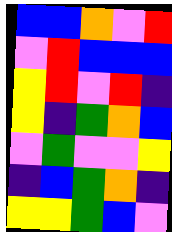[["blue", "blue", "orange", "violet", "red"], ["violet", "red", "blue", "blue", "blue"], ["yellow", "red", "violet", "red", "indigo"], ["yellow", "indigo", "green", "orange", "blue"], ["violet", "green", "violet", "violet", "yellow"], ["indigo", "blue", "green", "orange", "indigo"], ["yellow", "yellow", "green", "blue", "violet"]]